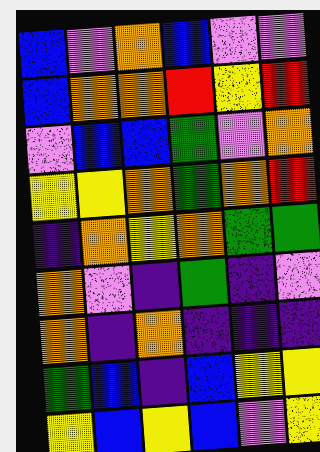[["blue", "violet", "orange", "blue", "violet", "violet"], ["blue", "orange", "orange", "red", "yellow", "red"], ["violet", "blue", "blue", "green", "violet", "orange"], ["yellow", "yellow", "orange", "green", "orange", "red"], ["indigo", "orange", "yellow", "orange", "green", "green"], ["orange", "violet", "indigo", "green", "indigo", "violet"], ["orange", "indigo", "orange", "indigo", "indigo", "indigo"], ["green", "blue", "indigo", "blue", "yellow", "yellow"], ["yellow", "blue", "yellow", "blue", "violet", "yellow"]]